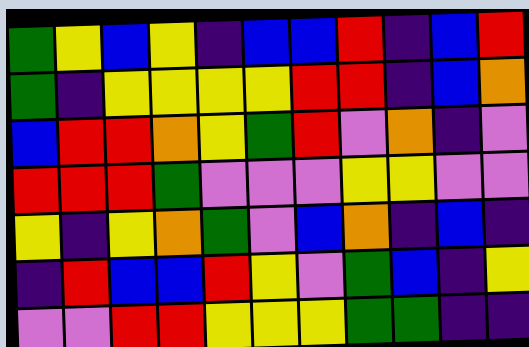[["green", "yellow", "blue", "yellow", "indigo", "blue", "blue", "red", "indigo", "blue", "red"], ["green", "indigo", "yellow", "yellow", "yellow", "yellow", "red", "red", "indigo", "blue", "orange"], ["blue", "red", "red", "orange", "yellow", "green", "red", "violet", "orange", "indigo", "violet"], ["red", "red", "red", "green", "violet", "violet", "violet", "yellow", "yellow", "violet", "violet"], ["yellow", "indigo", "yellow", "orange", "green", "violet", "blue", "orange", "indigo", "blue", "indigo"], ["indigo", "red", "blue", "blue", "red", "yellow", "violet", "green", "blue", "indigo", "yellow"], ["violet", "violet", "red", "red", "yellow", "yellow", "yellow", "green", "green", "indigo", "indigo"]]